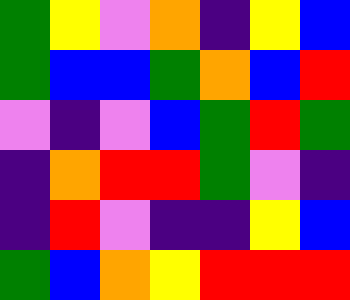[["green", "yellow", "violet", "orange", "indigo", "yellow", "blue"], ["green", "blue", "blue", "green", "orange", "blue", "red"], ["violet", "indigo", "violet", "blue", "green", "red", "green"], ["indigo", "orange", "red", "red", "green", "violet", "indigo"], ["indigo", "red", "violet", "indigo", "indigo", "yellow", "blue"], ["green", "blue", "orange", "yellow", "red", "red", "red"]]